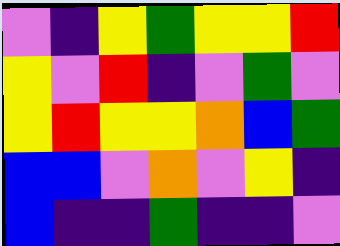[["violet", "indigo", "yellow", "green", "yellow", "yellow", "red"], ["yellow", "violet", "red", "indigo", "violet", "green", "violet"], ["yellow", "red", "yellow", "yellow", "orange", "blue", "green"], ["blue", "blue", "violet", "orange", "violet", "yellow", "indigo"], ["blue", "indigo", "indigo", "green", "indigo", "indigo", "violet"]]